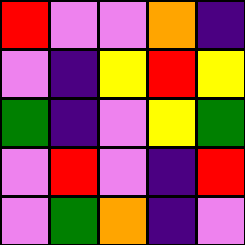[["red", "violet", "violet", "orange", "indigo"], ["violet", "indigo", "yellow", "red", "yellow"], ["green", "indigo", "violet", "yellow", "green"], ["violet", "red", "violet", "indigo", "red"], ["violet", "green", "orange", "indigo", "violet"]]